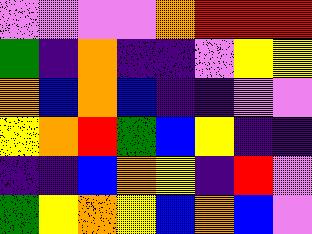[["violet", "violet", "violet", "violet", "orange", "red", "red", "red"], ["green", "indigo", "orange", "indigo", "indigo", "violet", "yellow", "yellow"], ["orange", "blue", "orange", "blue", "indigo", "indigo", "violet", "violet"], ["yellow", "orange", "red", "green", "blue", "yellow", "indigo", "indigo"], ["indigo", "indigo", "blue", "orange", "yellow", "indigo", "red", "violet"], ["green", "yellow", "orange", "yellow", "blue", "orange", "blue", "violet"]]